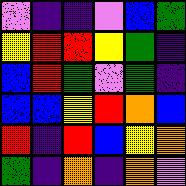[["violet", "indigo", "indigo", "violet", "blue", "green"], ["yellow", "red", "red", "yellow", "green", "indigo"], ["blue", "red", "green", "violet", "green", "indigo"], ["blue", "blue", "yellow", "red", "orange", "blue"], ["red", "indigo", "red", "blue", "yellow", "orange"], ["green", "indigo", "orange", "indigo", "orange", "violet"]]